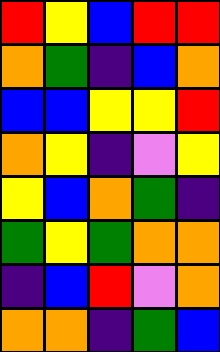[["red", "yellow", "blue", "red", "red"], ["orange", "green", "indigo", "blue", "orange"], ["blue", "blue", "yellow", "yellow", "red"], ["orange", "yellow", "indigo", "violet", "yellow"], ["yellow", "blue", "orange", "green", "indigo"], ["green", "yellow", "green", "orange", "orange"], ["indigo", "blue", "red", "violet", "orange"], ["orange", "orange", "indigo", "green", "blue"]]